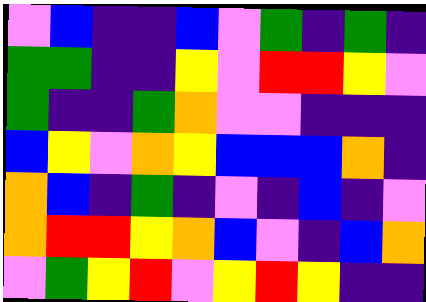[["violet", "blue", "indigo", "indigo", "blue", "violet", "green", "indigo", "green", "indigo"], ["green", "green", "indigo", "indigo", "yellow", "violet", "red", "red", "yellow", "violet"], ["green", "indigo", "indigo", "green", "orange", "violet", "violet", "indigo", "indigo", "indigo"], ["blue", "yellow", "violet", "orange", "yellow", "blue", "blue", "blue", "orange", "indigo"], ["orange", "blue", "indigo", "green", "indigo", "violet", "indigo", "blue", "indigo", "violet"], ["orange", "red", "red", "yellow", "orange", "blue", "violet", "indigo", "blue", "orange"], ["violet", "green", "yellow", "red", "violet", "yellow", "red", "yellow", "indigo", "indigo"]]